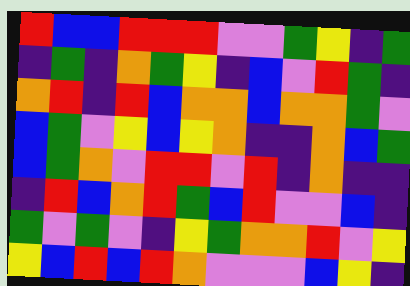[["red", "blue", "blue", "red", "red", "red", "violet", "violet", "green", "yellow", "indigo", "green"], ["indigo", "green", "indigo", "orange", "green", "yellow", "indigo", "blue", "violet", "red", "green", "indigo"], ["orange", "red", "indigo", "red", "blue", "orange", "orange", "blue", "orange", "orange", "green", "violet"], ["blue", "green", "violet", "yellow", "blue", "yellow", "orange", "indigo", "indigo", "orange", "blue", "green"], ["blue", "green", "orange", "violet", "red", "red", "violet", "red", "indigo", "orange", "indigo", "indigo"], ["indigo", "red", "blue", "orange", "red", "green", "blue", "red", "violet", "violet", "blue", "indigo"], ["green", "violet", "green", "violet", "indigo", "yellow", "green", "orange", "orange", "red", "violet", "yellow"], ["yellow", "blue", "red", "blue", "red", "orange", "violet", "violet", "violet", "blue", "yellow", "indigo"]]